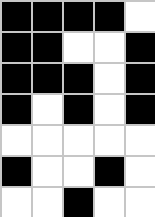[["black", "black", "black", "black", "white"], ["black", "black", "white", "white", "black"], ["black", "black", "black", "white", "black"], ["black", "white", "black", "white", "black"], ["white", "white", "white", "white", "white"], ["black", "white", "white", "black", "white"], ["white", "white", "black", "white", "white"]]